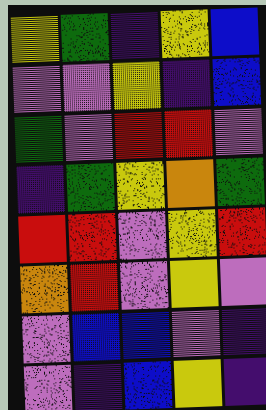[["yellow", "green", "indigo", "yellow", "blue"], ["violet", "violet", "yellow", "indigo", "blue"], ["green", "violet", "red", "red", "violet"], ["indigo", "green", "yellow", "orange", "green"], ["red", "red", "violet", "yellow", "red"], ["orange", "red", "violet", "yellow", "violet"], ["violet", "blue", "blue", "violet", "indigo"], ["violet", "indigo", "blue", "yellow", "indigo"]]